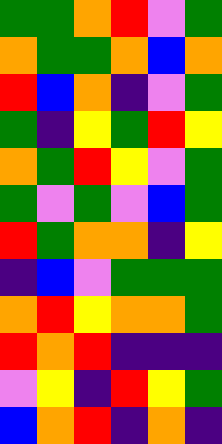[["green", "green", "orange", "red", "violet", "green"], ["orange", "green", "green", "orange", "blue", "orange"], ["red", "blue", "orange", "indigo", "violet", "green"], ["green", "indigo", "yellow", "green", "red", "yellow"], ["orange", "green", "red", "yellow", "violet", "green"], ["green", "violet", "green", "violet", "blue", "green"], ["red", "green", "orange", "orange", "indigo", "yellow"], ["indigo", "blue", "violet", "green", "green", "green"], ["orange", "red", "yellow", "orange", "orange", "green"], ["red", "orange", "red", "indigo", "indigo", "indigo"], ["violet", "yellow", "indigo", "red", "yellow", "green"], ["blue", "orange", "red", "indigo", "orange", "indigo"]]